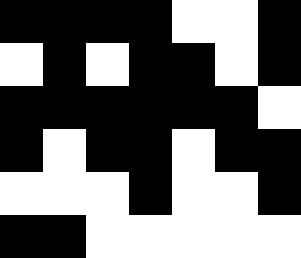[["black", "black", "black", "black", "white", "white", "black"], ["white", "black", "white", "black", "black", "white", "black"], ["black", "black", "black", "black", "black", "black", "white"], ["black", "white", "black", "black", "white", "black", "black"], ["white", "white", "white", "black", "white", "white", "black"], ["black", "black", "white", "white", "white", "white", "white"]]